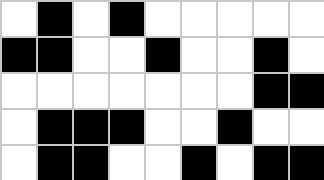[["white", "black", "white", "black", "white", "white", "white", "white", "white"], ["black", "black", "white", "white", "black", "white", "white", "black", "white"], ["white", "white", "white", "white", "white", "white", "white", "black", "black"], ["white", "black", "black", "black", "white", "white", "black", "white", "white"], ["white", "black", "black", "white", "white", "black", "white", "black", "black"]]